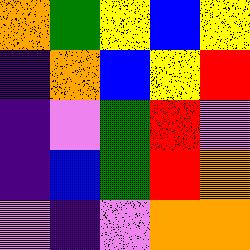[["orange", "green", "yellow", "blue", "yellow"], ["indigo", "orange", "blue", "yellow", "red"], ["indigo", "violet", "green", "red", "violet"], ["indigo", "blue", "green", "red", "orange"], ["violet", "indigo", "violet", "orange", "orange"]]